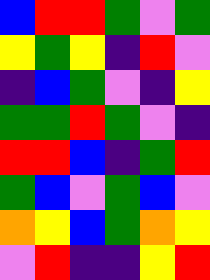[["blue", "red", "red", "green", "violet", "green"], ["yellow", "green", "yellow", "indigo", "red", "violet"], ["indigo", "blue", "green", "violet", "indigo", "yellow"], ["green", "green", "red", "green", "violet", "indigo"], ["red", "red", "blue", "indigo", "green", "red"], ["green", "blue", "violet", "green", "blue", "violet"], ["orange", "yellow", "blue", "green", "orange", "yellow"], ["violet", "red", "indigo", "indigo", "yellow", "red"]]